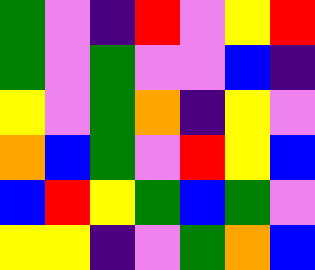[["green", "violet", "indigo", "red", "violet", "yellow", "red"], ["green", "violet", "green", "violet", "violet", "blue", "indigo"], ["yellow", "violet", "green", "orange", "indigo", "yellow", "violet"], ["orange", "blue", "green", "violet", "red", "yellow", "blue"], ["blue", "red", "yellow", "green", "blue", "green", "violet"], ["yellow", "yellow", "indigo", "violet", "green", "orange", "blue"]]